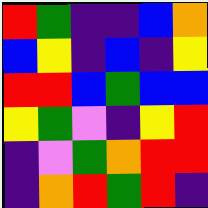[["red", "green", "indigo", "indigo", "blue", "orange"], ["blue", "yellow", "indigo", "blue", "indigo", "yellow"], ["red", "red", "blue", "green", "blue", "blue"], ["yellow", "green", "violet", "indigo", "yellow", "red"], ["indigo", "violet", "green", "orange", "red", "red"], ["indigo", "orange", "red", "green", "red", "indigo"]]